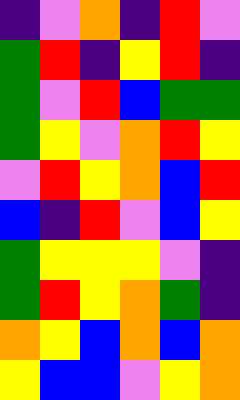[["indigo", "violet", "orange", "indigo", "red", "violet"], ["green", "red", "indigo", "yellow", "red", "indigo"], ["green", "violet", "red", "blue", "green", "green"], ["green", "yellow", "violet", "orange", "red", "yellow"], ["violet", "red", "yellow", "orange", "blue", "red"], ["blue", "indigo", "red", "violet", "blue", "yellow"], ["green", "yellow", "yellow", "yellow", "violet", "indigo"], ["green", "red", "yellow", "orange", "green", "indigo"], ["orange", "yellow", "blue", "orange", "blue", "orange"], ["yellow", "blue", "blue", "violet", "yellow", "orange"]]